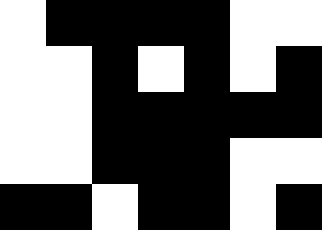[["white", "black", "black", "black", "black", "white", "white"], ["white", "white", "black", "white", "black", "white", "black"], ["white", "white", "black", "black", "black", "black", "black"], ["white", "white", "black", "black", "black", "white", "white"], ["black", "black", "white", "black", "black", "white", "black"]]